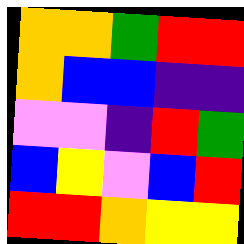[["orange", "orange", "green", "red", "red"], ["orange", "blue", "blue", "indigo", "indigo"], ["violet", "violet", "indigo", "red", "green"], ["blue", "yellow", "violet", "blue", "red"], ["red", "red", "orange", "yellow", "yellow"]]